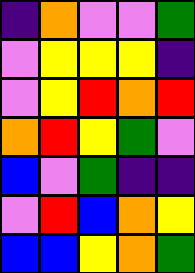[["indigo", "orange", "violet", "violet", "green"], ["violet", "yellow", "yellow", "yellow", "indigo"], ["violet", "yellow", "red", "orange", "red"], ["orange", "red", "yellow", "green", "violet"], ["blue", "violet", "green", "indigo", "indigo"], ["violet", "red", "blue", "orange", "yellow"], ["blue", "blue", "yellow", "orange", "green"]]